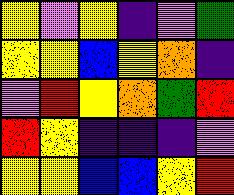[["yellow", "violet", "yellow", "indigo", "violet", "green"], ["yellow", "yellow", "blue", "yellow", "orange", "indigo"], ["violet", "red", "yellow", "orange", "green", "red"], ["red", "yellow", "indigo", "indigo", "indigo", "violet"], ["yellow", "yellow", "blue", "blue", "yellow", "red"]]